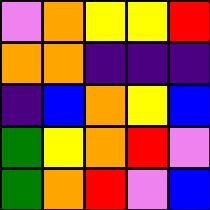[["violet", "orange", "yellow", "yellow", "red"], ["orange", "orange", "indigo", "indigo", "indigo"], ["indigo", "blue", "orange", "yellow", "blue"], ["green", "yellow", "orange", "red", "violet"], ["green", "orange", "red", "violet", "blue"]]